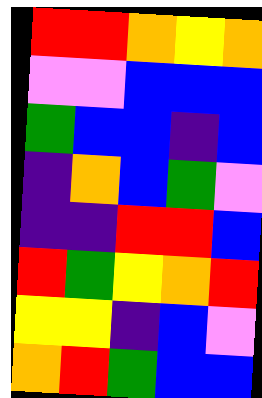[["red", "red", "orange", "yellow", "orange"], ["violet", "violet", "blue", "blue", "blue"], ["green", "blue", "blue", "indigo", "blue"], ["indigo", "orange", "blue", "green", "violet"], ["indigo", "indigo", "red", "red", "blue"], ["red", "green", "yellow", "orange", "red"], ["yellow", "yellow", "indigo", "blue", "violet"], ["orange", "red", "green", "blue", "blue"]]